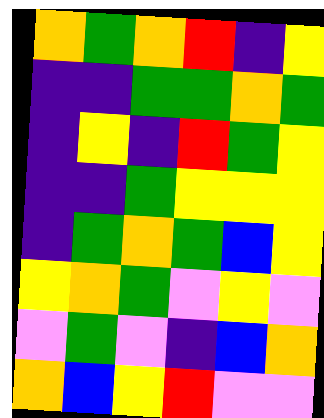[["orange", "green", "orange", "red", "indigo", "yellow"], ["indigo", "indigo", "green", "green", "orange", "green"], ["indigo", "yellow", "indigo", "red", "green", "yellow"], ["indigo", "indigo", "green", "yellow", "yellow", "yellow"], ["indigo", "green", "orange", "green", "blue", "yellow"], ["yellow", "orange", "green", "violet", "yellow", "violet"], ["violet", "green", "violet", "indigo", "blue", "orange"], ["orange", "blue", "yellow", "red", "violet", "violet"]]